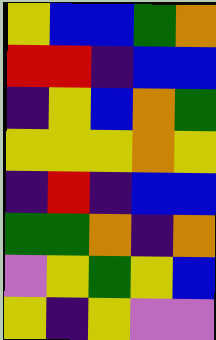[["yellow", "blue", "blue", "green", "orange"], ["red", "red", "indigo", "blue", "blue"], ["indigo", "yellow", "blue", "orange", "green"], ["yellow", "yellow", "yellow", "orange", "yellow"], ["indigo", "red", "indigo", "blue", "blue"], ["green", "green", "orange", "indigo", "orange"], ["violet", "yellow", "green", "yellow", "blue"], ["yellow", "indigo", "yellow", "violet", "violet"]]